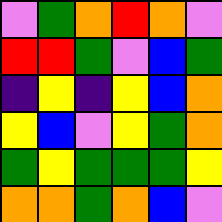[["violet", "green", "orange", "red", "orange", "violet"], ["red", "red", "green", "violet", "blue", "green"], ["indigo", "yellow", "indigo", "yellow", "blue", "orange"], ["yellow", "blue", "violet", "yellow", "green", "orange"], ["green", "yellow", "green", "green", "green", "yellow"], ["orange", "orange", "green", "orange", "blue", "violet"]]